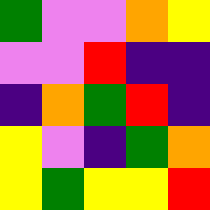[["green", "violet", "violet", "orange", "yellow"], ["violet", "violet", "red", "indigo", "indigo"], ["indigo", "orange", "green", "red", "indigo"], ["yellow", "violet", "indigo", "green", "orange"], ["yellow", "green", "yellow", "yellow", "red"]]